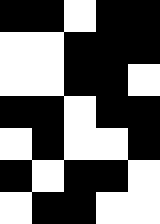[["black", "black", "white", "black", "black"], ["white", "white", "black", "black", "black"], ["white", "white", "black", "black", "white"], ["black", "black", "white", "black", "black"], ["white", "black", "white", "white", "black"], ["black", "white", "black", "black", "white"], ["white", "black", "black", "white", "white"]]